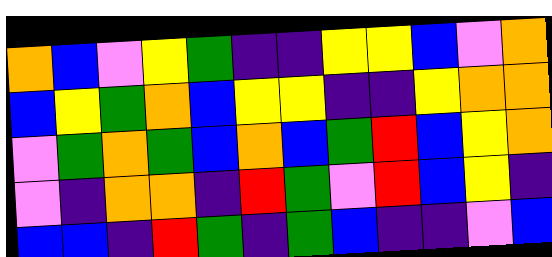[["orange", "blue", "violet", "yellow", "green", "indigo", "indigo", "yellow", "yellow", "blue", "violet", "orange"], ["blue", "yellow", "green", "orange", "blue", "yellow", "yellow", "indigo", "indigo", "yellow", "orange", "orange"], ["violet", "green", "orange", "green", "blue", "orange", "blue", "green", "red", "blue", "yellow", "orange"], ["violet", "indigo", "orange", "orange", "indigo", "red", "green", "violet", "red", "blue", "yellow", "indigo"], ["blue", "blue", "indigo", "red", "green", "indigo", "green", "blue", "indigo", "indigo", "violet", "blue"]]